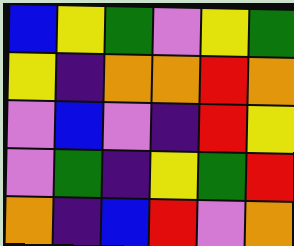[["blue", "yellow", "green", "violet", "yellow", "green"], ["yellow", "indigo", "orange", "orange", "red", "orange"], ["violet", "blue", "violet", "indigo", "red", "yellow"], ["violet", "green", "indigo", "yellow", "green", "red"], ["orange", "indigo", "blue", "red", "violet", "orange"]]